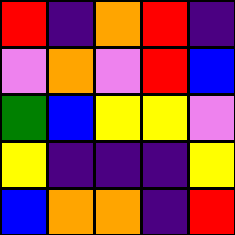[["red", "indigo", "orange", "red", "indigo"], ["violet", "orange", "violet", "red", "blue"], ["green", "blue", "yellow", "yellow", "violet"], ["yellow", "indigo", "indigo", "indigo", "yellow"], ["blue", "orange", "orange", "indigo", "red"]]